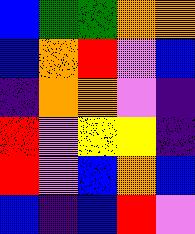[["blue", "green", "green", "orange", "orange"], ["blue", "orange", "red", "violet", "blue"], ["indigo", "orange", "orange", "violet", "indigo"], ["red", "violet", "yellow", "yellow", "indigo"], ["red", "violet", "blue", "orange", "blue"], ["blue", "indigo", "blue", "red", "violet"]]